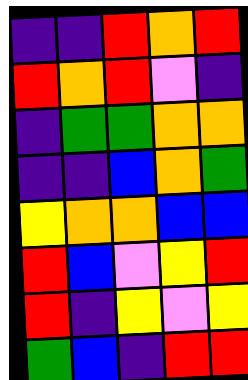[["indigo", "indigo", "red", "orange", "red"], ["red", "orange", "red", "violet", "indigo"], ["indigo", "green", "green", "orange", "orange"], ["indigo", "indigo", "blue", "orange", "green"], ["yellow", "orange", "orange", "blue", "blue"], ["red", "blue", "violet", "yellow", "red"], ["red", "indigo", "yellow", "violet", "yellow"], ["green", "blue", "indigo", "red", "red"]]